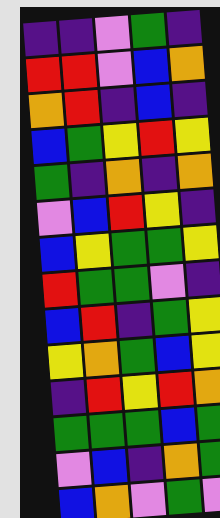[["indigo", "indigo", "violet", "green", "indigo"], ["red", "red", "violet", "blue", "orange"], ["orange", "red", "indigo", "blue", "indigo"], ["blue", "green", "yellow", "red", "yellow"], ["green", "indigo", "orange", "indigo", "orange"], ["violet", "blue", "red", "yellow", "indigo"], ["blue", "yellow", "green", "green", "yellow"], ["red", "green", "green", "violet", "indigo"], ["blue", "red", "indigo", "green", "yellow"], ["yellow", "orange", "green", "blue", "yellow"], ["indigo", "red", "yellow", "red", "orange"], ["green", "green", "green", "blue", "green"], ["violet", "blue", "indigo", "orange", "green"], ["blue", "orange", "violet", "green", "violet"]]